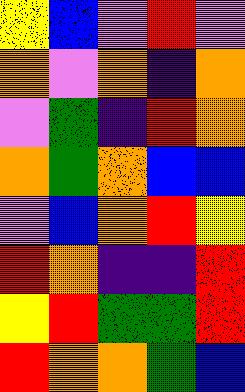[["yellow", "blue", "violet", "red", "violet"], ["orange", "violet", "orange", "indigo", "orange"], ["violet", "green", "indigo", "red", "orange"], ["orange", "green", "orange", "blue", "blue"], ["violet", "blue", "orange", "red", "yellow"], ["red", "orange", "indigo", "indigo", "red"], ["yellow", "red", "green", "green", "red"], ["red", "orange", "orange", "green", "blue"]]